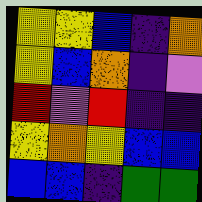[["yellow", "yellow", "blue", "indigo", "orange"], ["yellow", "blue", "orange", "indigo", "violet"], ["red", "violet", "red", "indigo", "indigo"], ["yellow", "orange", "yellow", "blue", "blue"], ["blue", "blue", "indigo", "green", "green"]]